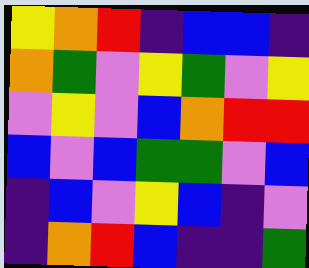[["yellow", "orange", "red", "indigo", "blue", "blue", "indigo"], ["orange", "green", "violet", "yellow", "green", "violet", "yellow"], ["violet", "yellow", "violet", "blue", "orange", "red", "red"], ["blue", "violet", "blue", "green", "green", "violet", "blue"], ["indigo", "blue", "violet", "yellow", "blue", "indigo", "violet"], ["indigo", "orange", "red", "blue", "indigo", "indigo", "green"]]